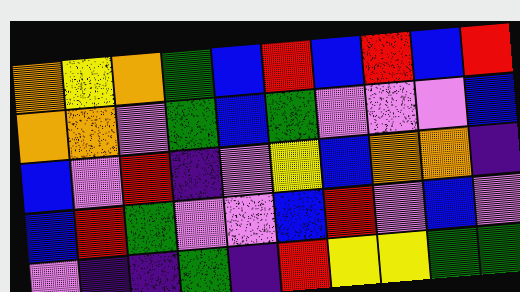[["orange", "yellow", "orange", "green", "blue", "red", "blue", "red", "blue", "red"], ["orange", "orange", "violet", "green", "blue", "green", "violet", "violet", "violet", "blue"], ["blue", "violet", "red", "indigo", "violet", "yellow", "blue", "orange", "orange", "indigo"], ["blue", "red", "green", "violet", "violet", "blue", "red", "violet", "blue", "violet"], ["violet", "indigo", "indigo", "green", "indigo", "red", "yellow", "yellow", "green", "green"]]